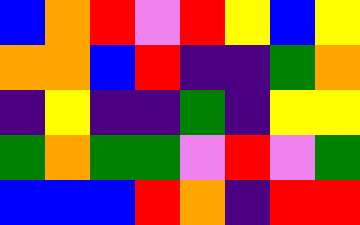[["blue", "orange", "red", "violet", "red", "yellow", "blue", "yellow"], ["orange", "orange", "blue", "red", "indigo", "indigo", "green", "orange"], ["indigo", "yellow", "indigo", "indigo", "green", "indigo", "yellow", "yellow"], ["green", "orange", "green", "green", "violet", "red", "violet", "green"], ["blue", "blue", "blue", "red", "orange", "indigo", "red", "red"]]